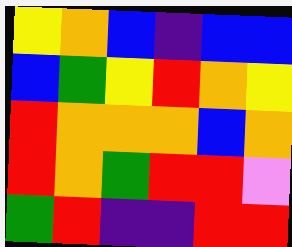[["yellow", "orange", "blue", "indigo", "blue", "blue"], ["blue", "green", "yellow", "red", "orange", "yellow"], ["red", "orange", "orange", "orange", "blue", "orange"], ["red", "orange", "green", "red", "red", "violet"], ["green", "red", "indigo", "indigo", "red", "red"]]